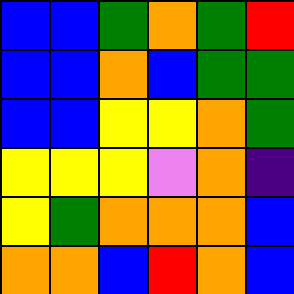[["blue", "blue", "green", "orange", "green", "red"], ["blue", "blue", "orange", "blue", "green", "green"], ["blue", "blue", "yellow", "yellow", "orange", "green"], ["yellow", "yellow", "yellow", "violet", "orange", "indigo"], ["yellow", "green", "orange", "orange", "orange", "blue"], ["orange", "orange", "blue", "red", "orange", "blue"]]